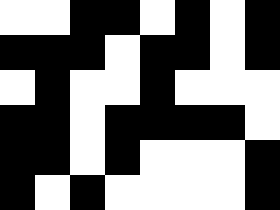[["white", "white", "black", "black", "white", "black", "white", "black"], ["black", "black", "black", "white", "black", "black", "white", "black"], ["white", "black", "white", "white", "black", "white", "white", "white"], ["black", "black", "white", "black", "black", "black", "black", "white"], ["black", "black", "white", "black", "white", "white", "white", "black"], ["black", "white", "black", "white", "white", "white", "white", "black"]]